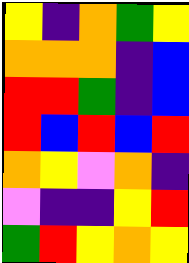[["yellow", "indigo", "orange", "green", "yellow"], ["orange", "orange", "orange", "indigo", "blue"], ["red", "red", "green", "indigo", "blue"], ["red", "blue", "red", "blue", "red"], ["orange", "yellow", "violet", "orange", "indigo"], ["violet", "indigo", "indigo", "yellow", "red"], ["green", "red", "yellow", "orange", "yellow"]]